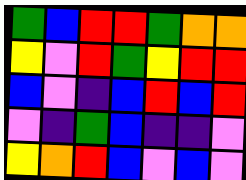[["green", "blue", "red", "red", "green", "orange", "orange"], ["yellow", "violet", "red", "green", "yellow", "red", "red"], ["blue", "violet", "indigo", "blue", "red", "blue", "red"], ["violet", "indigo", "green", "blue", "indigo", "indigo", "violet"], ["yellow", "orange", "red", "blue", "violet", "blue", "violet"]]